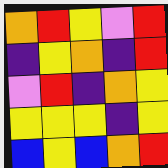[["orange", "red", "yellow", "violet", "red"], ["indigo", "yellow", "orange", "indigo", "red"], ["violet", "red", "indigo", "orange", "yellow"], ["yellow", "yellow", "yellow", "indigo", "yellow"], ["blue", "yellow", "blue", "orange", "red"]]